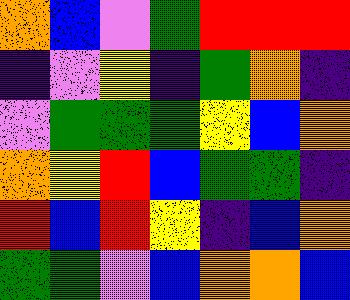[["orange", "blue", "violet", "green", "red", "red", "red"], ["indigo", "violet", "yellow", "indigo", "green", "orange", "indigo"], ["violet", "green", "green", "green", "yellow", "blue", "orange"], ["orange", "yellow", "red", "blue", "green", "green", "indigo"], ["red", "blue", "red", "yellow", "indigo", "blue", "orange"], ["green", "green", "violet", "blue", "orange", "orange", "blue"]]